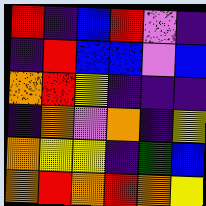[["red", "indigo", "blue", "red", "violet", "indigo"], ["indigo", "red", "blue", "blue", "violet", "blue"], ["orange", "red", "yellow", "indigo", "indigo", "indigo"], ["indigo", "orange", "violet", "orange", "indigo", "yellow"], ["orange", "yellow", "yellow", "indigo", "green", "blue"], ["orange", "red", "orange", "red", "orange", "yellow"]]